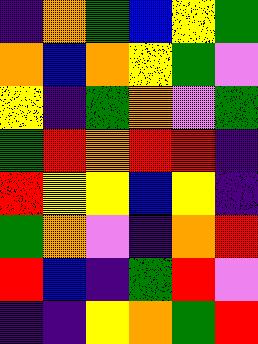[["indigo", "orange", "green", "blue", "yellow", "green"], ["orange", "blue", "orange", "yellow", "green", "violet"], ["yellow", "indigo", "green", "orange", "violet", "green"], ["green", "red", "orange", "red", "red", "indigo"], ["red", "yellow", "yellow", "blue", "yellow", "indigo"], ["green", "orange", "violet", "indigo", "orange", "red"], ["red", "blue", "indigo", "green", "red", "violet"], ["indigo", "indigo", "yellow", "orange", "green", "red"]]